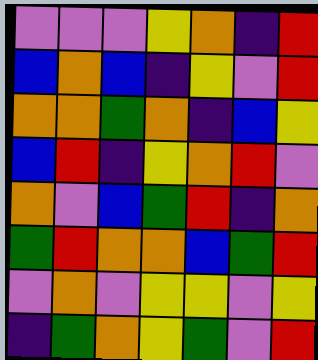[["violet", "violet", "violet", "yellow", "orange", "indigo", "red"], ["blue", "orange", "blue", "indigo", "yellow", "violet", "red"], ["orange", "orange", "green", "orange", "indigo", "blue", "yellow"], ["blue", "red", "indigo", "yellow", "orange", "red", "violet"], ["orange", "violet", "blue", "green", "red", "indigo", "orange"], ["green", "red", "orange", "orange", "blue", "green", "red"], ["violet", "orange", "violet", "yellow", "yellow", "violet", "yellow"], ["indigo", "green", "orange", "yellow", "green", "violet", "red"]]